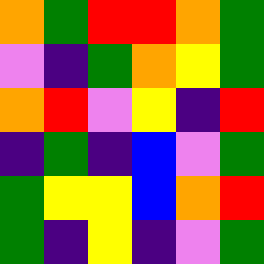[["orange", "green", "red", "red", "orange", "green"], ["violet", "indigo", "green", "orange", "yellow", "green"], ["orange", "red", "violet", "yellow", "indigo", "red"], ["indigo", "green", "indigo", "blue", "violet", "green"], ["green", "yellow", "yellow", "blue", "orange", "red"], ["green", "indigo", "yellow", "indigo", "violet", "green"]]